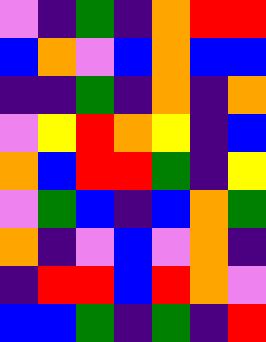[["violet", "indigo", "green", "indigo", "orange", "red", "red"], ["blue", "orange", "violet", "blue", "orange", "blue", "blue"], ["indigo", "indigo", "green", "indigo", "orange", "indigo", "orange"], ["violet", "yellow", "red", "orange", "yellow", "indigo", "blue"], ["orange", "blue", "red", "red", "green", "indigo", "yellow"], ["violet", "green", "blue", "indigo", "blue", "orange", "green"], ["orange", "indigo", "violet", "blue", "violet", "orange", "indigo"], ["indigo", "red", "red", "blue", "red", "orange", "violet"], ["blue", "blue", "green", "indigo", "green", "indigo", "red"]]